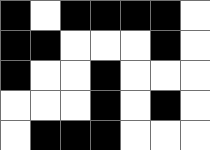[["black", "white", "black", "black", "black", "black", "white"], ["black", "black", "white", "white", "white", "black", "white"], ["black", "white", "white", "black", "white", "white", "white"], ["white", "white", "white", "black", "white", "black", "white"], ["white", "black", "black", "black", "white", "white", "white"]]